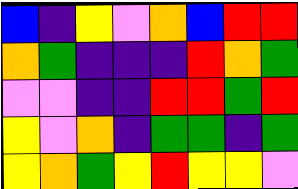[["blue", "indigo", "yellow", "violet", "orange", "blue", "red", "red"], ["orange", "green", "indigo", "indigo", "indigo", "red", "orange", "green"], ["violet", "violet", "indigo", "indigo", "red", "red", "green", "red"], ["yellow", "violet", "orange", "indigo", "green", "green", "indigo", "green"], ["yellow", "orange", "green", "yellow", "red", "yellow", "yellow", "violet"]]